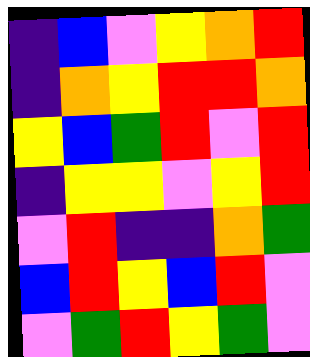[["indigo", "blue", "violet", "yellow", "orange", "red"], ["indigo", "orange", "yellow", "red", "red", "orange"], ["yellow", "blue", "green", "red", "violet", "red"], ["indigo", "yellow", "yellow", "violet", "yellow", "red"], ["violet", "red", "indigo", "indigo", "orange", "green"], ["blue", "red", "yellow", "blue", "red", "violet"], ["violet", "green", "red", "yellow", "green", "violet"]]